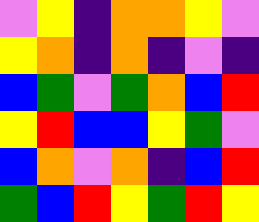[["violet", "yellow", "indigo", "orange", "orange", "yellow", "violet"], ["yellow", "orange", "indigo", "orange", "indigo", "violet", "indigo"], ["blue", "green", "violet", "green", "orange", "blue", "red"], ["yellow", "red", "blue", "blue", "yellow", "green", "violet"], ["blue", "orange", "violet", "orange", "indigo", "blue", "red"], ["green", "blue", "red", "yellow", "green", "red", "yellow"]]